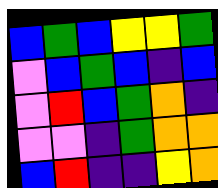[["blue", "green", "blue", "yellow", "yellow", "green"], ["violet", "blue", "green", "blue", "indigo", "blue"], ["violet", "red", "blue", "green", "orange", "indigo"], ["violet", "violet", "indigo", "green", "orange", "orange"], ["blue", "red", "indigo", "indigo", "yellow", "orange"]]